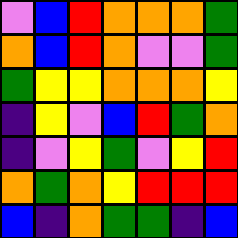[["violet", "blue", "red", "orange", "orange", "orange", "green"], ["orange", "blue", "red", "orange", "violet", "violet", "green"], ["green", "yellow", "yellow", "orange", "orange", "orange", "yellow"], ["indigo", "yellow", "violet", "blue", "red", "green", "orange"], ["indigo", "violet", "yellow", "green", "violet", "yellow", "red"], ["orange", "green", "orange", "yellow", "red", "red", "red"], ["blue", "indigo", "orange", "green", "green", "indigo", "blue"]]